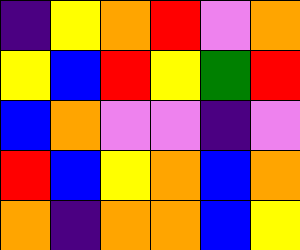[["indigo", "yellow", "orange", "red", "violet", "orange"], ["yellow", "blue", "red", "yellow", "green", "red"], ["blue", "orange", "violet", "violet", "indigo", "violet"], ["red", "blue", "yellow", "orange", "blue", "orange"], ["orange", "indigo", "orange", "orange", "blue", "yellow"]]